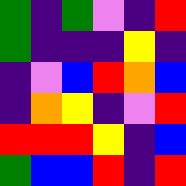[["green", "indigo", "green", "violet", "indigo", "red"], ["green", "indigo", "indigo", "indigo", "yellow", "indigo"], ["indigo", "violet", "blue", "red", "orange", "blue"], ["indigo", "orange", "yellow", "indigo", "violet", "red"], ["red", "red", "red", "yellow", "indigo", "blue"], ["green", "blue", "blue", "red", "indigo", "red"]]